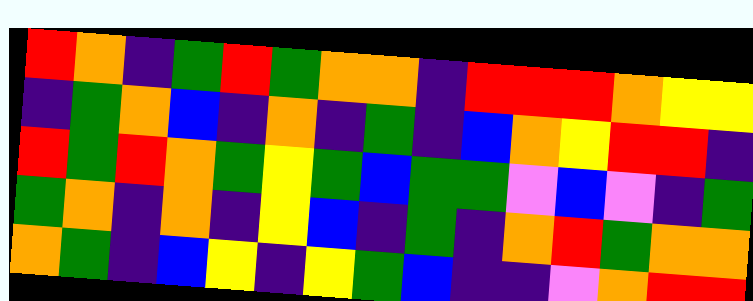[["red", "orange", "indigo", "green", "red", "green", "orange", "orange", "indigo", "red", "red", "red", "orange", "yellow", "yellow"], ["indigo", "green", "orange", "blue", "indigo", "orange", "indigo", "green", "indigo", "blue", "orange", "yellow", "red", "red", "indigo"], ["red", "green", "red", "orange", "green", "yellow", "green", "blue", "green", "green", "violet", "blue", "violet", "indigo", "green"], ["green", "orange", "indigo", "orange", "indigo", "yellow", "blue", "indigo", "green", "indigo", "orange", "red", "green", "orange", "orange"], ["orange", "green", "indigo", "blue", "yellow", "indigo", "yellow", "green", "blue", "indigo", "indigo", "violet", "orange", "red", "red"]]